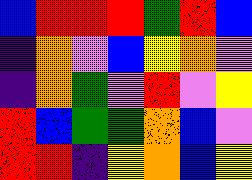[["blue", "red", "red", "red", "green", "red", "blue"], ["indigo", "orange", "violet", "blue", "yellow", "orange", "violet"], ["indigo", "orange", "green", "violet", "red", "violet", "yellow"], ["red", "blue", "green", "green", "orange", "blue", "violet"], ["red", "red", "indigo", "yellow", "orange", "blue", "yellow"]]